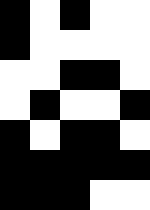[["black", "white", "black", "white", "white"], ["black", "white", "white", "white", "white"], ["white", "white", "black", "black", "white"], ["white", "black", "white", "white", "black"], ["black", "white", "black", "black", "white"], ["black", "black", "black", "black", "black"], ["black", "black", "black", "white", "white"]]